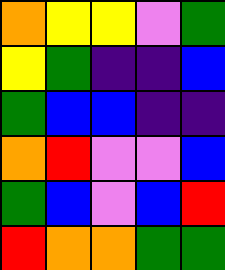[["orange", "yellow", "yellow", "violet", "green"], ["yellow", "green", "indigo", "indigo", "blue"], ["green", "blue", "blue", "indigo", "indigo"], ["orange", "red", "violet", "violet", "blue"], ["green", "blue", "violet", "blue", "red"], ["red", "orange", "orange", "green", "green"]]